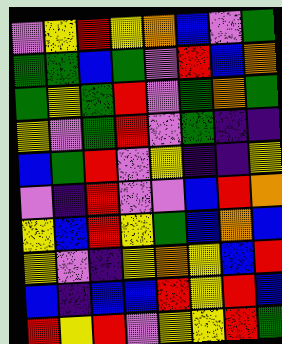[["violet", "yellow", "red", "yellow", "orange", "blue", "violet", "green"], ["green", "green", "blue", "green", "violet", "red", "blue", "orange"], ["green", "yellow", "green", "red", "violet", "green", "orange", "green"], ["yellow", "violet", "green", "red", "violet", "green", "indigo", "indigo"], ["blue", "green", "red", "violet", "yellow", "indigo", "indigo", "yellow"], ["violet", "indigo", "red", "violet", "violet", "blue", "red", "orange"], ["yellow", "blue", "red", "yellow", "green", "blue", "orange", "blue"], ["yellow", "violet", "indigo", "yellow", "orange", "yellow", "blue", "red"], ["blue", "indigo", "blue", "blue", "red", "yellow", "red", "blue"], ["red", "yellow", "red", "violet", "yellow", "yellow", "red", "green"]]